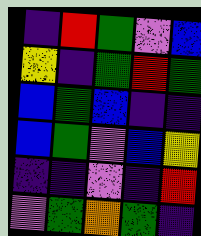[["indigo", "red", "green", "violet", "blue"], ["yellow", "indigo", "green", "red", "green"], ["blue", "green", "blue", "indigo", "indigo"], ["blue", "green", "violet", "blue", "yellow"], ["indigo", "indigo", "violet", "indigo", "red"], ["violet", "green", "orange", "green", "indigo"]]